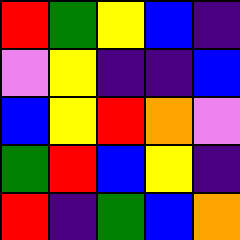[["red", "green", "yellow", "blue", "indigo"], ["violet", "yellow", "indigo", "indigo", "blue"], ["blue", "yellow", "red", "orange", "violet"], ["green", "red", "blue", "yellow", "indigo"], ["red", "indigo", "green", "blue", "orange"]]